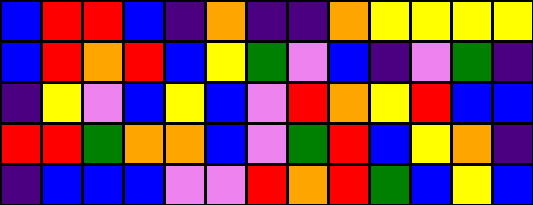[["blue", "red", "red", "blue", "indigo", "orange", "indigo", "indigo", "orange", "yellow", "yellow", "yellow", "yellow"], ["blue", "red", "orange", "red", "blue", "yellow", "green", "violet", "blue", "indigo", "violet", "green", "indigo"], ["indigo", "yellow", "violet", "blue", "yellow", "blue", "violet", "red", "orange", "yellow", "red", "blue", "blue"], ["red", "red", "green", "orange", "orange", "blue", "violet", "green", "red", "blue", "yellow", "orange", "indigo"], ["indigo", "blue", "blue", "blue", "violet", "violet", "red", "orange", "red", "green", "blue", "yellow", "blue"]]